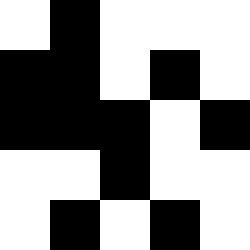[["white", "black", "white", "white", "white"], ["black", "black", "white", "black", "white"], ["black", "black", "black", "white", "black"], ["white", "white", "black", "white", "white"], ["white", "black", "white", "black", "white"]]